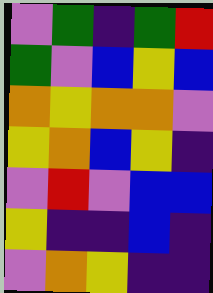[["violet", "green", "indigo", "green", "red"], ["green", "violet", "blue", "yellow", "blue"], ["orange", "yellow", "orange", "orange", "violet"], ["yellow", "orange", "blue", "yellow", "indigo"], ["violet", "red", "violet", "blue", "blue"], ["yellow", "indigo", "indigo", "blue", "indigo"], ["violet", "orange", "yellow", "indigo", "indigo"]]